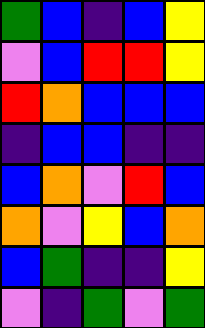[["green", "blue", "indigo", "blue", "yellow"], ["violet", "blue", "red", "red", "yellow"], ["red", "orange", "blue", "blue", "blue"], ["indigo", "blue", "blue", "indigo", "indigo"], ["blue", "orange", "violet", "red", "blue"], ["orange", "violet", "yellow", "blue", "orange"], ["blue", "green", "indigo", "indigo", "yellow"], ["violet", "indigo", "green", "violet", "green"]]